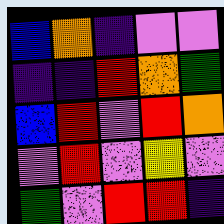[["blue", "orange", "indigo", "violet", "violet"], ["indigo", "indigo", "red", "orange", "green"], ["blue", "red", "violet", "red", "orange"], ["violet", "red", "violet", "yellow", "violet"], ["green", "violet", "red", "red", "indigo"]]